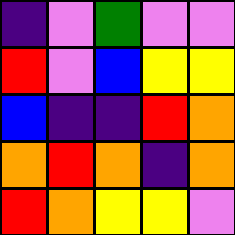[["indigo", "violet", "green", "violet", "violet"], ["red", "violet", "blue", "yellow", "yellow"], ["blue", "indigo", "indigo", "red", "orange"], ["orange", "red", "orange", "indigo", "orange"], ["red", "orange", "yellow", "yellow", "violet"]]